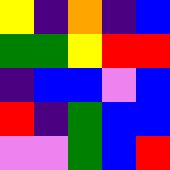[["yellow", "indigo", "orange", "indigo", "blue"], ["green", "green", "yellow", "red", "red"], ["indigo", "blue", "blue", "violet", "blue"], ["red", "indigo", "green", "blue", "blue"], ["violet", "violet", "green", "blue", "red"]]